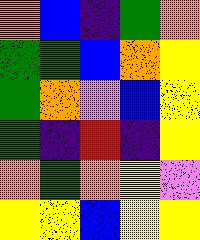[["orange", "blue", "indigo", "green", "orange"], ["green", "green", "blue", "orange", "yellow"], ["green", "orange", "violet", "blue", "yellow"], ["green", "indigo", "red", "indigo", "yellow"], ["orange", "green", "orange", "yellow", "violet"], ["yellow", "yellow", "blue", "yellow", "yellow"]]